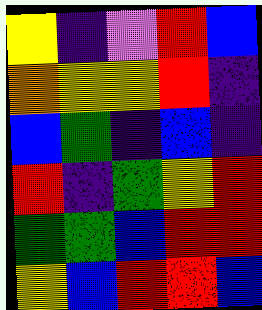[["yellow", "indigo", "violet", "red", "blue"], ["orange", "yellow", "yellow", "red", "indigo"], ["blue", "green", "indigo", "blue", "indigo"], ["red", "indigo", "green", "yellow", "red"], ["green", "green", "blue", "red", "red"], ["yellow", "blue", "red", "red", "blue"]]